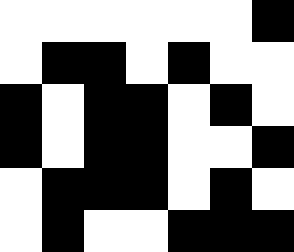[["white", "white", "white", "white", "white", "white", "black"], ["white", "black", "black", "white", "black", "white", "white"], ["black", "white", "black", "black", "white", "black", "white"], ["black", "white", "black", "black", "white", "white", "black"], ["white", "black", "black", "black", "white", "black", "white"], ["white", "black", "white", "white", "black", "black", "black"]]